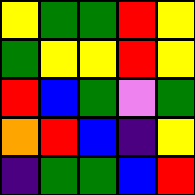[["yellow", "green", "green", "red", "yellow"], ["green", "yellow", "yellow", "red", "yellow"], ["red", "blue", "green", "violet", "green"], ["orange", "red", "blue", "indigo", "yellow"], ["indigo", "green", "green", "blue", "red"]]